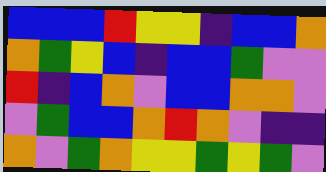[["blue", "blue", "blue", "red", "yellow", "yellow", "indigo", "blue", "blue", "orange"], ["orange", "green", "yellow", "blue", "indigo", "blue", "blue", "green", "violet", "violet"], ["red", "indigo", "blue", "orange", "violet", "blue", "blue", "orange", "orange", "violet"], ["violet", "green", "blue", "blue", "orange", "red", "orange", "violet", "indigo", "indigo"], ["orange", "violet", "green", "orange", "yellow", "yellow", "green", "yellow", "green", "violet"]]